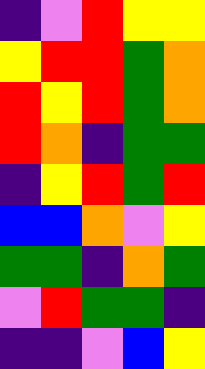[["indigo", "violet", "red", "yellow", "yellow"], ["yellow", "red", "red", "green", "orange"], ["red", "yellow", "red", "green", "orange"], ["red", "orange", "indigo", "green", "green"], ["indigo", "yellow", "red", "green", "red"], ["blue", "blue", "orange", "violet", "yellow"], ["green", "green", "indigo", "orange", "green"], ["violet", "red", "green", "green", "indigo"], ["indigo", "indigo", "violet", "blue", "yellow"]]